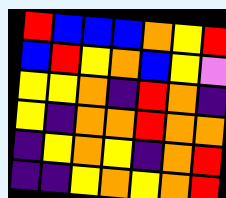[["red", "blue", "blue", "blue", "orange", "yellow", "red"], ["blue", "red", "yellow", "orange", "blue", "yellow", "violet"], ["yellow", "yellow", "orange", "indigo", "red", "orange", "indigo"], ["yellow", "indigo", "orange", "orange", "red", "orange", "orange"], ["indigo", "yellow", "orange", "yellow", "indigo", "orange", "red"], ["indigo", "indigo", "yellow", "orange", "yellow", "orange", "red"]]